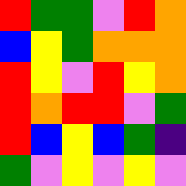[["red", "green", "green", "violet", "red", "orange"], ["blue", "yellow", "green", "orange", "orange", "orange"], ["red", "yellow", "violet", "red", "yellow", "orange"], ["red", "orange", "red", "red", "violet", "green"], ["red", "blue", "yellow", "blue", "green", "indigo"], ["green", "violet", "yellow", "violet", "yellow", "violet"]]